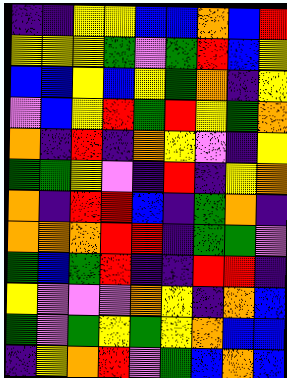[["indigo", "indigo", "yellow", "yellow", "blue", "blue", "orange", "blue", "red"], ["yellow", "yellow", "yellow", "green", "violet", "green", "red", "blue", "yellow"], ["blue", "blue", "yellow", "blue", "yellow", "green", "orange", "indigo", "yellow"], ["violet", "blue", "yellow", "red", "green", "red", "yellow", "green", "orange"], ["orange", "indigo", "red", "indigo", "orange", "yellow", "violet", "indigo", "yellow"], ["green", "green", "yellow", "violet", "indigo", "red", "indigo", "yellow", "orange"], ["orange", "indigo", "red", "red", "blue", "indigo", "green", "orange", "indigo"], ["orange", "orange", "orange", "red", "red", "indigo", "green", "green", "violet"], ["green", "blue", "green", "red", "indigo", "indigo", "red", "red", "indigo"], ["yellow", "violet", "violet", "violet", "orange", "yellow", "indigo", "orange", "blue"], ["green", "violet", "green", "yellow", "green", "yellow", "orange", "blue", "blue"], ["indigo", "yellow", "orange", "red", "violet", "green", "blue", "orange", "blue"]]